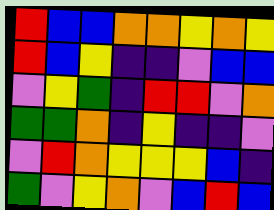[["red", "blue", "blue", "orange", "orange", "yellow", "orange", "yellow"], ["red", "blue", "yellow", "indigo", "indigo", "violet", "blue", "blue"], ["violet", "yellow", "green", "indigo", "red", "red", "violet", "orange"], ["green", "green", "orange", "indigo", "yellow", "indigo", "indigo", "violet"], ["violet", "red", "orange", "yellow", "yellow", "yellow", "blue", "indigo"], ["green", "violet", "yellow", "orange", "violet", "blue", "red", "blue"]]